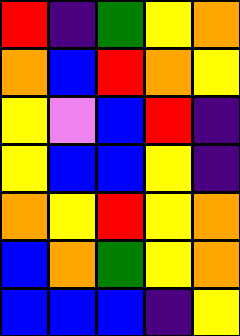[["red", "indigo", "green", "yellow", "orange"], ["orange", "blue", "red", "orange", "yellow"], ["yellow", "violet", "blue", "red", "indigo"], ["yellow", "blue", "blue", "yellow", "indigo"], ["orange", "yellow", "red", "yellow", "orange"], ["blue", "orange", "green", "yellow", "orange"], ["blue", "blue", "blue", "indigo", "yellow"]]